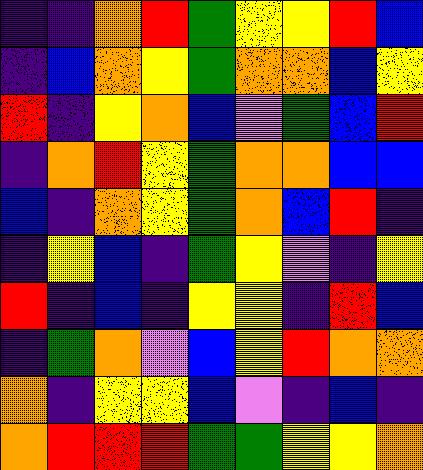[["indigo", "indigo", "orange", "red", "green", "yellow", "yellow", "red", "blue"], ["indigo", "blue", "orange", "yellow", "green", "orange", "orange", "blue", "yellow"], ["red", "indigo", "yellow", "orange", "blue", "violet", "green", "blue", "red"], ["indigo", "orange", "red", "yellow", "green", "orange", "orange", "blue", "blue"], ["blue", "indigo", "orange", "yellow", "green", "orange", "blue", "red", "indigo"], ["indigo", "yellow", "blue", "indigo", "green", "yellow", "violet", "indigo", "yellow"], ["red", "indigo", "blue", "indigo", "yellow", "yellow", "indigo", "red", "blue"], ["indigo", "green", "orange", "violet", "blue", "yellow", "red", "orange", "orange"], ["orange", "indigo", "yellow", "yellow", "blue", "violet", "indigo", "blue", "indigo"], ["orange", "red", "red", "red", "green", "green", "yellow", "yellow", "orange"]]